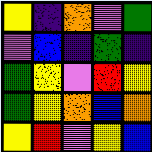[["yellow", "indigo", "orange", "violet", "green"], ["violet", "blue", "indigo", "green", "indigo"], ["green", "yellow", "violet", "red", "yellow"], ["green", "yellow", "orange", "blue", "orange"], ["yellow", "red", "violet", "yellow", "blue"]]